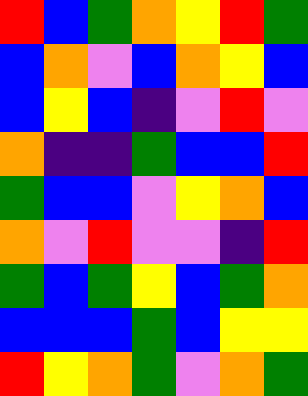[["red", "blue", "green", "orange", "yellow", "red", "green"], ["blue", "orange", "violet", "blue", "orange", "yellow", "blue"], ["blue", "yellow", "blue", "indigo", "violet", "red", "violet"], ["orange", "indigo", "indigo", "green", "blue", "blue", "red"], ["green", "blue", "blue", "violet", "yellow", "orange", "blue"], ["orange", "violet", "red", "violet", "violet", "indigo", "red"], ["green", "blue", "green", "yellow", "blue", "green", "orange"], ["blue", "blue", "blue", "green", "blue", "yellow", "yellow"], ["red", "yellow", "orange", "green", "violet", "orange", "green"]]